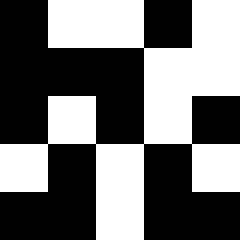[["black", "white", "white", "black", "white"], ["black", "black", "black", "white", "white"], ["black", "white", "black", "white", "black"], ["white", "black", "white", "black", "white"], ["black", "black", "white", "black", "black"]]